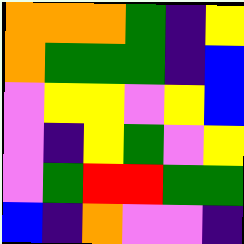[["orange", "orange", "orange", "green", "indigo", "yellow"], ["orange", "green", "green", "green", "indigo", "blue"], ["violet", "yellow", "yellow", "violet", "yellow", "blue"], ["violet", "indigo", "yellow", "green", "violet", "yellow"], ["violet", "green", "red", "red", "green", "green"], ["blue", "indigo", "orange", "violet", "violet", "indigo"]]